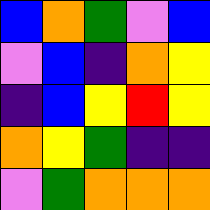[["blue", "orange", "green", "violet", "blue"], ["violet", "blue", "indigo", "orange", "yellow"], ["indigo", "blue", "yellow", "red", "yellow"], ["orange", "yellow", "green", "indigo", "indigo"], ["violet", "green", "orange", "orange", "orange"]]